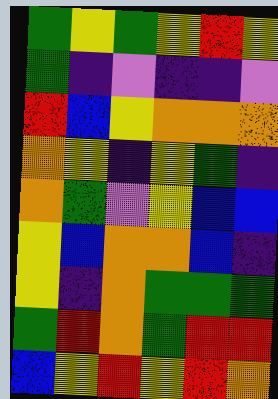[["green", "yellow", "green", "yellow", "red", "yellow"], ["green", "indigo", "violet", "indigo", "indigo", "violet"], ["red", "blue", "yellow", "orange", "orange", "orange"], ["orange", "yellow", "indigo", "yellow", "green", "indigo"], ["orange", "green", "violet", "yellow", "blue", "blue"], ["yellow", "blue", "orange", "orange", "blue", "indigo"], ["yellow", "indigo", "orange", "green", "green", "green"], ["green", "red", "orange", "green", "red", "red"], ["blue", "yellow", "red", "yellow", "red", "orange"]]